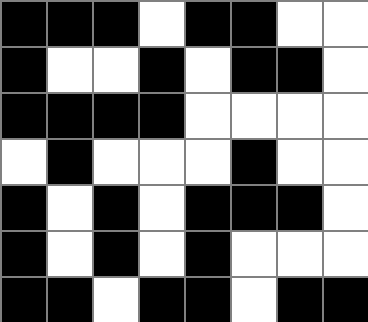[["black", "black", "black", "white", "black", "black", "white", "white"], ["black", "white", "white", "black", "white", "black", "black", "white"], ["black", "black", "black", "black", "white", "white", "white", "white"], ["white", "black", "white", "white", "white", "black", "white", "white"], ["black", "white", "black", "white", "black", "black", "black", "white"], ["black", "white", "black", "white", "black", "white", "white", "white"], ["black", "black", "white", "black", "black", "white", "black", "black"]]